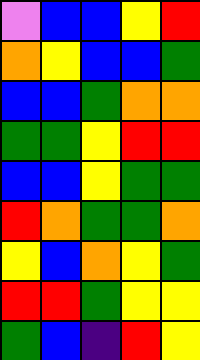[["violet", "blue", "blue", "yellow", "red"], ["orange", "yellow", "blue", "blue", "green"], ["blue", "blue", "green", "orange", "orange"], ["green", "green", "yellow", "red", "red"], ["blue", "blue", "yellow", "green", "green"], ["red", "orange", "green", "green", "orange"], ["yellow", "blue", "orange", "yellow", "green"], ["red", "red", "green", "yellow", "yellow"], ["green", "blue", "indigo", "red", "yellow"]]